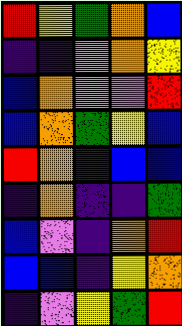[["red", "yellow", "green", "orange", "blue"], ["indigo", "indigo", "violet", "orange", "yellow"], ["blue", "orange", "violet", "violet", "red"], ["blue", "orange", "green", "yellow", "blue"], ["red", "orange", "indigo", "blue", "blue"], ["indigo", "orange", "indigo", "indigo", "green"], ["blue", "violet", "indigo", "orange", "red"], ["blue", "blue", "indigo", "yellow", "orange"], ["indigo", "violet", "yellow", "green", "red"]]